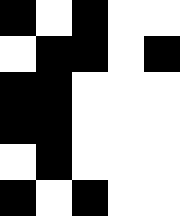[["black", "white", "black", "white", "white"], ["white", "black", "black", "white", "black"], ["black", "black", "white", "white", "white"], ["black", "black", "white", "white", "white"], ["white", "black", "white", "white", "white"], ["black", "white", "black", "white", "white"]]